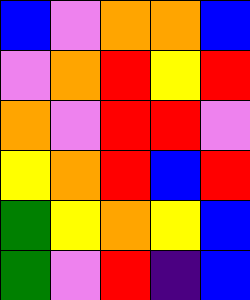[["blue", "violet", "orange", "orange", "blue"], ["violet", "orange", "red", "yellow", "red"], ["orange", "violet", "red", "red", "violet"], ["yellow", "orange", "red", "blue", "red"], ["green", "yellow", "orange", "yellow", "blue"], ["green", "violet", "red", "indigo", "blue"]]